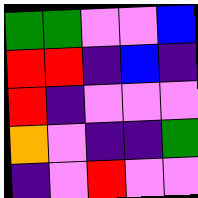[["green", "green", "violet", "violet", "blue"], ["red", "red", "indigo", "blue", "indigo"], ["red", "indigo", "violet", "violet", "violet"], ["orange", "violet", "indigo", "indigo", "green"], ["indigo", "violet", "red", "violet", "violet"]]